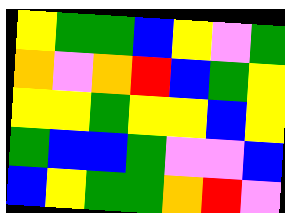[["yellow", "green", "green", "blue", "yellow", "violet", "green"], ["orange", "violet", "orange", "red", "blue", "green", "yellow"], ["yellow", "yellow", "green", "yellow", "yellow", "blue", "yellow"], ["green", "blue", "blue", "green", "violet", "violet", "blue"], ["blue", "yellow", "green", "green", "orange", "red", "violet"]]